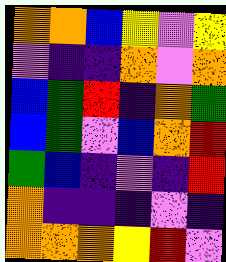[["orange", "orange", "blue", "yellow", "violet", "yellow"], ["violet", "indigo", "indigo", "orange", "violet", "orange"], ["blue", "green", "red", "indigo", "orange", "green"], ["blue", "green", "violet", "blue", "orange", "red"], ["green", "blue", "indigo", "violet", "indigo", "red"], ["orange", "indigo", "indigo", "indigo", "violet", "indigo"], ["orange", "orange", "orange", "yellow", "red", "violet"]]